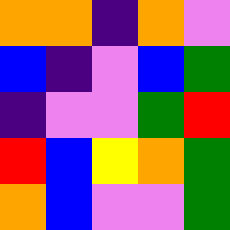[["orange", "orange", "indigo", "orange", "violet"], ["blue", "indigo", "violet", "blue", "green"], ["indigo", "violet", "violet", "green", "red"], ["red", "blue", "yellow", "orange", "green"], ["orange", "blue", "violet", "violet", "green"]]